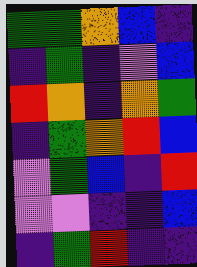[["green", "green", "orange", "blue", "indigo"], ["indigo", "green", "indigo", "violet", "blue"], ["red", "orange", "indigo", "orange", "green"], ["indigo", "green", "orange", "red", "blue"], ["violet", "green", "blue", "indigo", "red"], ["violet", "violet", "indigo", "indigo", "blue"], ["indigo", "green", "red", "indigo", "indigo"]]